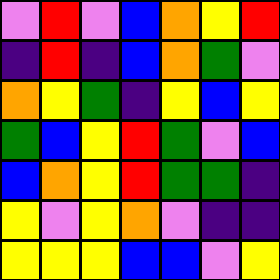[["violet", "red", "violet", "blue", "orange", "yellow", "red"], ["indigo", "red", "indigo", "blue", "orange", "green", "violet"], ["orange", "yellow", "green", "indigo", "yellow", "blue", "yellow"], ["green", "blue", "yellow", "red", "green", "violet", "blue"], ["blue", "orange", "yellow", "red", "green", "green", "indigo"], ["yellow", "violet", "yellow", "orange", "violet", "indigo", "indigo"], ["yellow", "yellow", "yellow", "blue", "blue", "violet", "yellow"]]